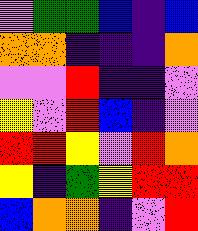[["violet", "green", "green", "blue", "indigo", "blue"], ["orange", "orange", "indigo", "indigo", "indigo", "orange"], ["violet", "violet", "red", "indigo", "indigo", "violet"], ["yellow", "violet", "red", "blue", "indigo", "violet"], ["red", "red", "yellow", "violet", "red", "orange"], ["yellow", "indigo", "green", "yellow", "red", "red"], ["blue", "orange", "orange", "indigo", "violet", "red"]]